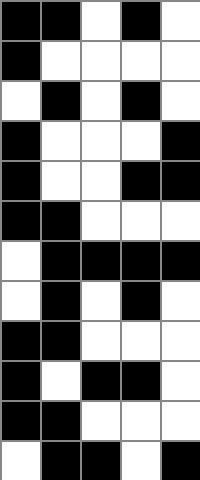[["black", "black", "white", "black", "white"], ["black", "white", "white", "white", "white"], ["white", "black", "white", "black", "white"], ["black", "white", "white", "white", "black"], ["black", "white", "white", "black", "black"], ["black", "black", "white", "white", "white"], ["white", "black", "black", "black", "black"], ["white", "black", "white", "black", "white"], ["black", "black", "white", "white", "white"], ["black", "white", "black", "black", "white"], ["black", "black", "white", "white", "white"], ["white", "black", "black", "white", "black"]]